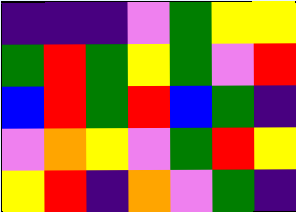[["indigo", "indigo", "indigo", "violet", "green", "yellow", "yellow"], ["green", "red", "green", "yellow", "green", "violet", "red"], ["blue", "red", "green", "red", "blue", "green", "indigo"], ["violet", "orange", "yellow", "violet", "green", "red", "yellow"], ["yellow", "red", "indigo", "orange", "violet", "green", "indigo"]]